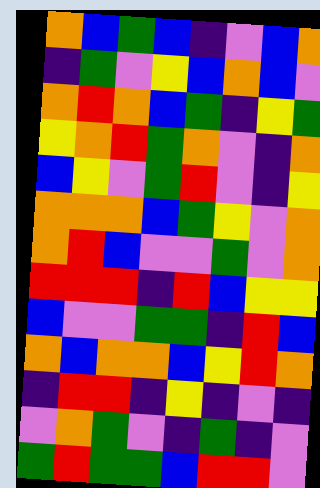[["orange", "blue", "green", "blue", "indigo", "violet", "blue", "orange"], ["indigo", "green", "violet", "yellow", "blue", "orange", "blue", "violet"], ["orange", "red", "orange", "blue", "green", "indigo", "yellow", "green"], ["yellow", "orange", "red", "green", "orange", "violet", "indigo", "orange"], ["blue", "yellow", "violet", "green", "red", "violet", "indigo", "yellow"], ["orange", "orange", "orange", "blue", "green", "yellow", "violet", "orange"], ["orange", "red", "blue", "violet", "violet", "green", "violet", "orange"], ["red", "red", "red", "indigo", "red", "blue", "yellow", "yellow"], ["blue", "violet", "violet", "green", "green", "indigo", "red", "blue"], ["orange", "blue", "orange", "orange", "blue", "yellow", "red", "orange"], ["indigo", "red", "red", "indigo", "yellow", "indigo", "violet", "indigo"], ["violet", "orange", "green", "violet", "indigo", "green", "indigo", "violet"], ["green", "red", "green", "green", "blue", "red", "red", "violet"]]